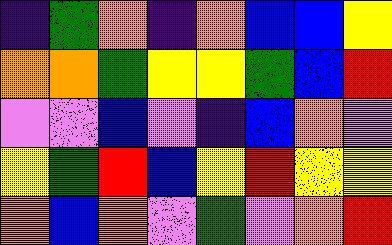[["indigo", "green", "orange", "indigo", "orange", "blue", "blue", "yellow"], ["orange", "orange", "green", "yellow", "yellow", "green", "blue", "red"], ["violet", "violet", "blue", "violet", "indigo", "blue", "orange", "violet"], ["yellow", "green", "red", "blue", "yellow", "red", "yellow", "yellow"], ["orange", "blue", "orange", "violet", "green", "violet", "orange", "red"]]